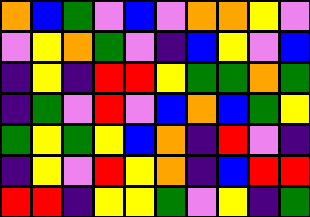[["orange", "blue", "green", "violet", "blue", "violet", "orange", "orange", "yellow", "violet"], ["violet", "yellow", "orange", "green", "violet", "indigo", "blue", "yellow", "violet", "blue"], ["indigo", "yellow", "indigo", "red", "red", "yellow", "green", "green", "orange", "green"], ["indigo", "green", "violet", "red", "violet", "blue", "orange", "blue", "green", "yellow"], ["green", "yellow", "green", "yellow", "blue", "orange", "indigo", "red", "violet", "indigo"], ["indigo", "yellow", "violet", "red", "yellow", "orange", "indigo", "blue", "red", "red"], ["red", "red", "indigo", "yellow", "yellow", "green", "violet", "yellow", "indigo", "green"]]